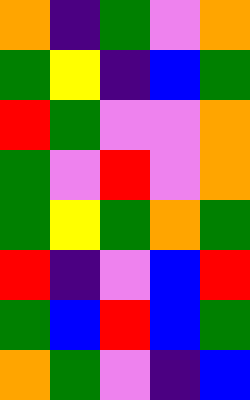[["orange", "indigo", "green", "violet", "orange"], ["green", "yellow", "indigo", "blue", "green"], ["red", "green", "violet", "violet", "orange"], ["green", "violet", "red", "violet", "orange"], ["green", "yellow", "green", "orange", "green"], ["red", "indigo", "violet", "blue", "red"], ["green", "blue", "red", "blue", "green"], ["orange", "green", "violet", "indigo", "blue"]]